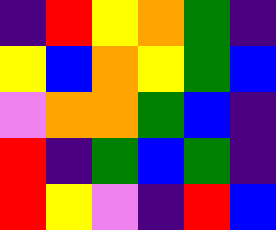[["indigo", "red", "yellow", "orange", "green", "indigo"], ["yellow", "blue", "orange", "yellow", "green", "blue"], ["violet", "orange", "orange", "green", "blue", "indigo"], ["red", "indigo", "green", "blue", "green", "indigo"], ["red", "yellow", "violet", "indigo", "red", "blue"]]